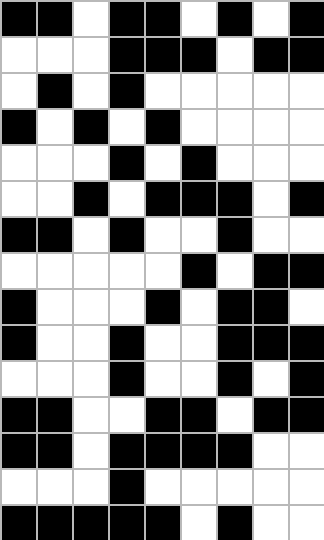[["black", "black", "white", "black", "black", "white", "black", "white", "black"], ["white", "white", "white", "black", "black", "black", "white", "black", "black"], ["white", "black", "white", "black", "white", "white", "white", "white", "white"], ["black", "white", "black", "white", "black", "white", "white", "white", "white"], ["white", "white", "white", "black", "white", "black", "white", "white", "white"], ["white", "white", "black", "white", "black", "black", "black", "white", "black"], ["black", "black", "white", "black", "white", "white", "black", "white", "white"], ["white", "white", "white", "white", "white", "black", "white", "black", "black"], ["black", "white", "white", "white", "black", "white", "black", "black", "white"], ["black", "white", "white", "black", "white", "white", "black", "black", "black"], ["white", "white", "white", "black", "white", "white", "black", "white", "black"], ["black", "black", "white", "white", "black", "black", "white", "black", "black"], ["black", "black", "white", "black", "black", "black", "black", "white", "white"], ["white", "white", "white", "black", "white", "white", "white", "white", "white"], ["black", "black", "black", "black", "black", "white", "black", "white", "white"]]